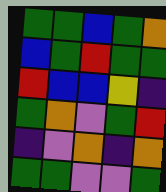[["green", "green", "blue", "green", "orange"], ["blue", "green", "red", "green", "green"], ["red", "blue", "blue", "yellow", "indigo"], ["green", "orange", "violet", "green", "red"], ["indigo", "violet", "orange", "indigo", "orange"], ["green", "green", "violet", "violet", "green"]]